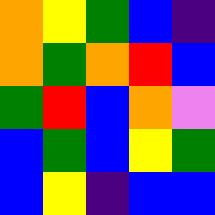[["orange", "yellow", "green", "blue", "indigo"], ["orange", "green", "orange", "red", "blue"], ["green", "red", "blue", "orange", "violet"], ["blue", "green", "blue", "yellow", "green"], ["blue", "yellow", "indigo", "blue", "blue"]]